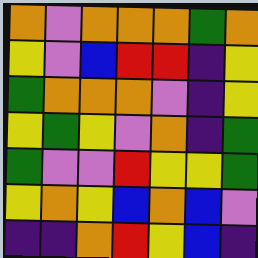[["orange", "violet", "orange", "orange", "orange", "green", "orange"], ["yellow", "violet", "blue", "red", "red", "indigo", "yellow"], ["green", "orange", "orange", "orange", "violet", "indigo", "yellow"], ["yellow", "green", "yellow", "violet", "orange", "indigo", "green"], ["green", "violet", "violet", "red", "yellow", "yellow", "green"], ["yellow", "orange", "yellow", "blue", "orange", "blue", "violet"], ["indigo", "indigo", "orange", "red", "yellow", "blue", "indigo"]]